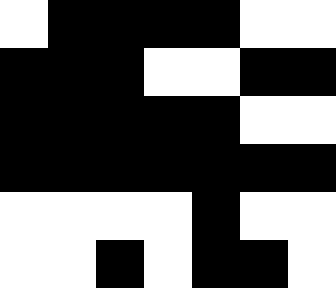[["white", "black", "black", "black", "black", "white", "white"], ["black", "black", "black", "white", "white", "black", "black"], ["black", "black", "black", "black", "black", "white", "white"], ["black", "black", "black", "black", "black", "black", "black"], ["white", "white", "white", "white", "black", "white", "white"], ["white", "white", "black", "white", "black", "black", "white"]]